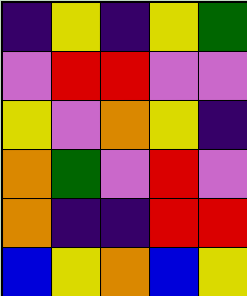[["indigo", "yellow", "indigo", "yellow", "green"], ["violet", "red", "red", "violet", "violet"], ["yellow", "violet", "orange", "yellow", "indigo"], ["orange", "green", "violet", "red", "violet"], ["orange", "indigo", "indigo", "red", "red"], ["blue", "yellow", "orange", "blue", "yellow"]]